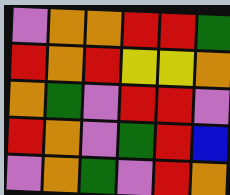[["violet", "orange", "orange", "red", "red", "green"], ["red", "orange", "red", "yellow", "yellow", "orange"], ["orange", "green", "violet", "red", "red", "violet"], ["red", "orange", "violet", "green", "red", "blue"], ["violet", "orange", "green", "violet", "red", "orange"]]